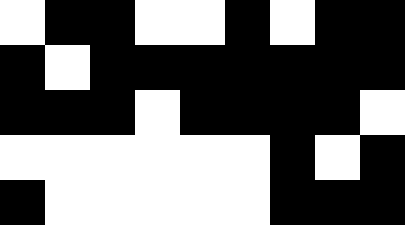[["white", "black", "black", "white", "white", "black", "white", "black", "black"], ["black", "white", "black", "black", "black", "black", "black", "black", "black"], ["black", "black", "black", "white", "black", "black", "black", "black", "white"], ["white", "white", "white", "white", "white", "white", "black", "white", "black"], ["black", "white", "white", "white", "white", "white", "black", "black", "black"]]